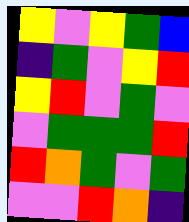[["yellow", "violet", "yellow", "green", "blue"], ["indigo", "green", "violet", "yellow", "red"], ["yellow", "red", "violet", "green", "violet"], ["violet", "green", "green", "green", "red"], ["red", "orange", "green", "violet", "green"], ["violet", "violet", "red", "orange", "indigo"]]